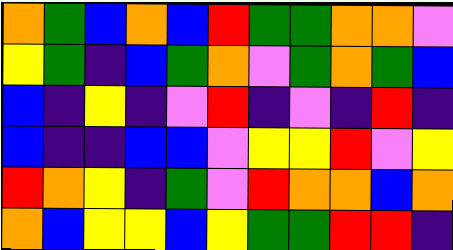[["orange", "green", "blue", "orange", "blue", "red", "green", "green", "orange", "orange", "violet"], ["yellow", "green", "indigo", "blue", "green", "orange", "violet", "green", "orange", "green", "blue"], ["blue", "indigo", "yellow", "indigo", "violet", "red", "indigo", "violet", "indigo", "red", "indigo"], ["blue", "indigo", "indigo", "blue", "blue", "violet", "yellow", "yellow", "red", "violet", "yellow"], ["red", "orange", "yellow", "indigo", "green", "violet", "red", "orange", "orange", "blue", "orange"], ["orange", "blue", "yellow", "yellow", "blue", "yellow", "green", "green", "red", "red", "indigo"]]